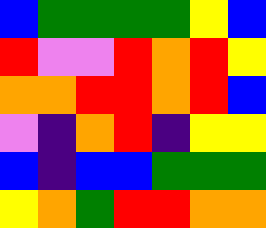[["blue", "green", "green", "green", "green", "yellow", "blue"], ["red", "violet", "violet", "red", "orange", "red", "yellow"], ["orange", "orange", "red", "red", "orange", "red", "blue"], ["violet", "indigo", "orange", "red", "indigo", "yellow", "yellow"], ["blue", "indigo", "blue", "blue", "green", "green", "green"], ["yellow", "orange", "green", "red", "red", "orange", "orange"]]